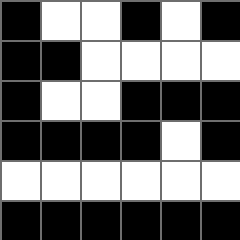[["black", "white", "white", "black", "white", "black"], ["black", "black", "white", "white", "white", "white"], ["black", "white", "white", "black", "black", "black"], ["black", "black", "black", "black", "white", "black"], ["white", "white", "white", "white", "white", "white"], ["black", "black", "black", "black", "black", "black"]]